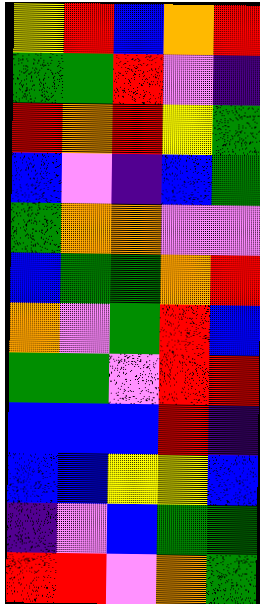[["yellow", "red", "blue", "orange", "red"], ["green", "green", "red", "violet", "indigo"], ["red", "orange", "red", "yellow", "green"], ["blue", "violet", "indigo", "blue", "green"], ["green", "orange", "orange", "violet", "violet"], ["blue", "green", "green", "orange", "red"], ["orange", "violet", "green", "red", "blue"], ["green", "green", "violet", "red", "red"], ["blue", "blue", "blue", "red", "indigo"], ["blue", "blue", "yellow", "yellow", "blue"], ["indigo", "violet", "blue", "green", "green"], ["red", "red", "violet", "orange", "green"]]